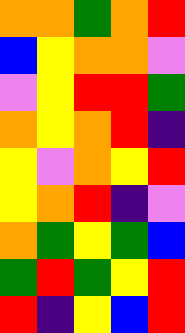[["orange", "orange", "green", "orange", "red"], ["blue", "yellow", "orange", "orange", "violet"], ["violet", "yellow", "red", "red", "green"], ["orange", "yellow", "orange", "red", "indigo"], ["yellow", "violet", "orange", "yellow", "red"], ["yellow", "orange", "red", "indigo", "violet"], ["orange", "green", "yellow", "green", "blue"], ["green", "red", "green", "yellow", "red"], ["red", "indigo", "yellow", "blue", "red"]]